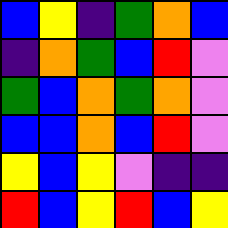[["blue", "yellow", "indigo", "green", "orange", "blue"], ["indigo", "orange", "green", "blue", "red", "violet"], ["green", "blue", "orange", "green", "orange", "violet"], ["blue", "blue", "orange", "blue", "red", "violet"], ["yellow", "blue", "yellow", "violet", "indigo", "indigo"], ["red", "blue", "yellow", "red", "blue", "yellow"]]